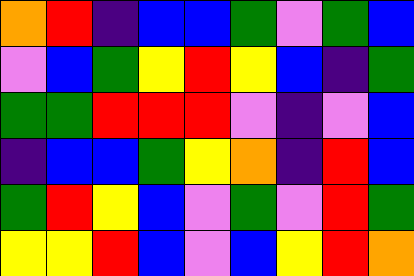[["orange", "red", "indigo", "blue", "blue", "green", "violet", "green", "blue"], ["violet", "blue", "green", "yellow", "red", "yellow", "blue", "indigo", "green"], ["green", "green", "red", "red", "red", "violet", "indigo", "violet", "blue"], ["indigo", "blue", "blue", "green", "yellow", "orange", "indigo", "red", "blue"], ["green", "red", "yellow", "blue", "violet", "green", "violet", "red", "green"], ["yellow", "yellow", "red", "blue", "violet", "blue", "yellow", "red", "orange"]]